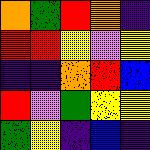[["orange", "green", "red", "orange", "indigo"], ["red", "red", "yellow", "violet", "yellow"], ["indigo", "indigo", "orange", "red", "blue"], ["red", "violet", "green", "yellow", "yellow"], ["green", "yellow", "indigo", "blue", "indigo"]]